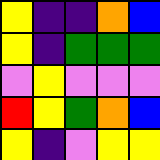[["yellow", "indigo", "indigo", "orange", "blue"], ["yellow", "indigo", "green", "green", "green"], ["violet", "yellow", "violet", "violet", "violet"], ["red", "yellow", "green", "orange", "blue"], ["yellow", "indigo", "violet", "yellow", "yellow"]]